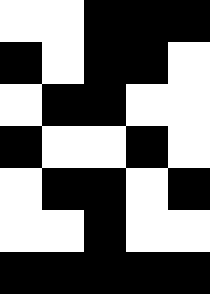[["white", "white", "black", "black", "black"], ["black", "white", "black", "black", "white"], ["white", "black", "black", "white", "white"], ["black", "white", "white", "black", "white"], ["white", "black", "black", "white", "black"], ["white", "white", "black", "white", "white"], ["black", "black", "black", "black", "black"]]